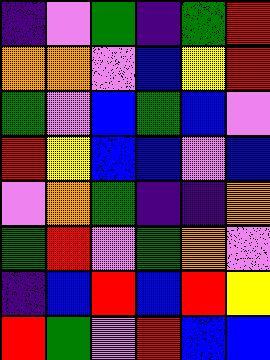[["indigo", "violet", "green", "indigo", "green", "red"], ["orange", "orange", "violet", "blue", "yellow", "red"], ["green", "violet", "blue", "green", "blue", "violet"], ["red", "yellow", "blue", "blue", "violet", "blue"], ["violet", "orange", "green", "indigo", "indigo", "orange"], ["green", "red", "violet", "green", "orange", "violet"], ["indigo", "blue", "red", "blue", "red", "yellow"], ["red", "green", "violet", "red", "blue", "blue"]]